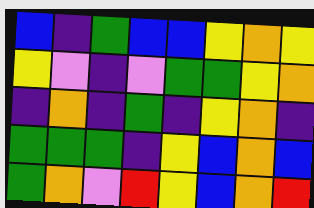[["blue", "indigo", "green", "blue", "blue", "yellow", "orange", "yellow"], ["yellow", "violet", "indigo", "violet", "green", "green", "yellow", "orange"], ["indigo", "orange", "indigo", "green", "indigo", "yellow", "orange", "indigo"], ["green", "green", "green", "indigo", "yellow", "blue", "orange", "blue"], ["green", "orange", "violet", "red", "yellow", "blue", "orange", "red"]]